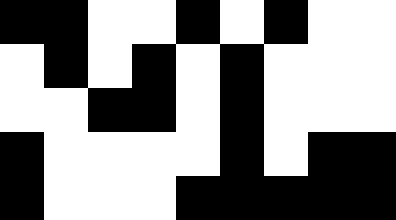[["black", "black", "white", "white", "black", "white", "black", "white", "white"], ["white", "black", "white", "black", "white", "black", "white", "white", "white"], ["white", "white", "black", "black", "white", "black", "white", "white", "white"], ["black", "white", "white", "white", "white", "black", "white", "black", "black"], ["black", "white", "white", "white", "black", "black", "black", "black", "black"]]